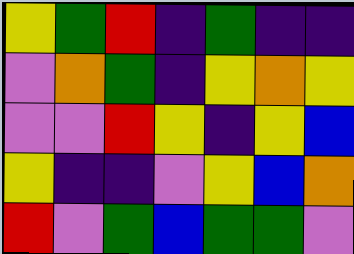[["yellow", "green", "red", "indigo", "green", "indigo", "indigo"], ["violet", "orange", "green", "indigo", "yellow", "orange", "yellow"], ["violet", "violet", "red", "yellow", "indigo", "yellow", "blue"], ["yellow", "indigo", "indigo", "violet", "yellow", "blue", "orange"], ["red", "violet", "green", "blue", "green", "green", "violet"]]